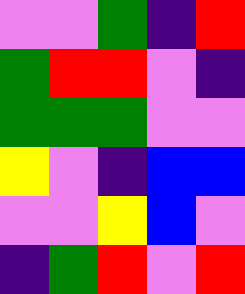[["violet", "violet", "green", "indigo", "red"], ["green", "red", "red", "violet", "indigo"], ["green", "green", "green", "violet", "violet"], ["yellow", "violet", "indigo", "blue", "blue"], ["violet", "violet", "yellow", "blue", "violet"], ["indigo", "green", "red", "violet", "red"]]